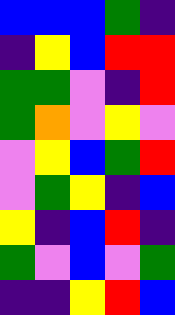[["blue", "blue", "blue", "green", "indigo"], ["indigo", "yellow", "blue", "red", "red"], ["green", "green", "violet", "indigo", "red"], ["green", "orange", "violet", "yellow", "violet"], ["violet", "yellow", "blue", "green", "red"], ["violet", "green", "yellow", "indigo", "blue"], ["yellow", "indigo", "blue", "red", "indigo"], ["green", "violet", "blue", "violet", "green"], ["indigo", "indigo", "yellow", "red", "blue"]]